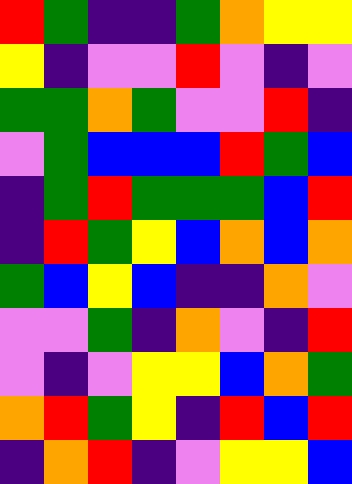[["red", "green", "indigo", "indigo", "green", "orange", "yellow", "yellow"], ["yellow", "indigo", "violet", "violet", "red", "violet", "indigo", "violet"], ["green", "green", "orange", "green", "violet", "violet", "red", "indigo"], ["violet", "green", "blue", "blue", "blue", "red", "green", "blue"], ["indigo", "green", "red", "green", "green", "green", "blue", "red"], ["indigo", "red", "green", "yellow", "blue", "orange", "blue", "orange"], ["green", "blue", "yellow", "blue", "indigo", "indigo", "orange", "violet"], ["violet", "violet", "green", "indigo", "orange", "violet", "indigo", "red"], ["violet", "indigo", "violet", "yellow", "yellow", "blue", "orange", "green"], ["orange", "red", "green", "yellow", "indigo", "red", "blue", "red"], ["indigo", "orange", "red", "indigo", "violet", "yellow", "yellow", "blue"]]